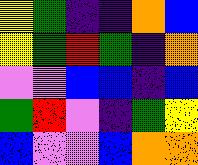[["yellow", "green", "indigo", "indigo", "orange", "blue"], ["yellow", "green", "red", "green", "indigo", "orange"], ["violet", "violet", "blue", "blue", "indigo", "blue"], ["green", "red", "violet", "indigo", "green", "yellow"], ["blue", "violet", "violet", "blue", "orange", "orange"]]